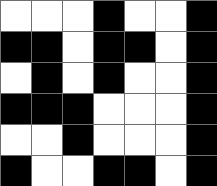[["white", "white", "white", "black", "white", "white", "black"], ["black", "black", "white", "black", "black", "white", "black"], ["white", "black", "white", "black", "white", "white", "black"], ["black", "black", "black", "white", "white", "white", "black"], ["white", "white", "black", "white", "white", "white", "black"], ["black", "white", "white", "black", "black", "white", "black"]]